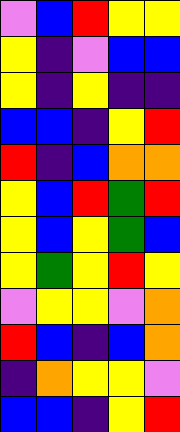[["violet", "blue", "red", "yellow", "yellow"], ["yellow", "indigo", "violet", "blue", "blue"], ["yellow", "indigo", "yellow", "indigo", "indigo"], ["blue", "blue", "indigo", "yellow", "red"], ["red", "indigo", "blue", "orange", "orange"], ["yellow", "blue", "red", "green", "red"], ["yellow", "blue", "yellow", "green", "blue"], ["yellow", "green", "yellow", "red", "yellow"], ["violet", "yellow", "yellow", "violet", "orange"], ["red", "blue", "indigo", "blue", "orange"], ["indigo", "orange", "yellow", "yellow", "violet"], ["blue", "blue", "indigo", "yellow", "red"]]